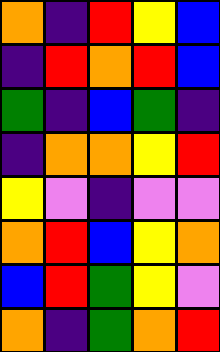[["orange", "indigo", "red", "yellow", "blue"], ["indigo", "red", "orange", "red", "blue"], ["green", "indigo", "blue", "green", "indigo"], ["indigo", "orange", "orange", "yellow", "red"], ["yellow", "violet", "indigo", "violet", "violet"], ["orange", "red", "blue", "yellow", "orange"], ["blue", "red", "green", "yellow", "violet"], ["orange", "indigo", "green", "orange", "red"]]